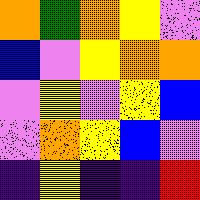[["orange", "green", "orange", "yellow", "violet"], ["blue", "violet", "yellow", "orange", "orange"], ["violet", "yellow", "violet", "yellow", "blue"], ["violet", "orange", "yellow", "blue", "violet"], ["indigo", "yellow", "indigo", "indigo", "red"]]